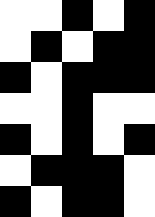[["white", "white", "black", "white", "black"], ["white", "black", "white", "black", "black"], ["black", "white", "black", "black", "black"], ["white", "white", "black", "white", "white"], ["black", "white", "black", "white", "black"], ["white", "black", "black", "black", "white"], ["black", "white", "black", "black", "white"]]